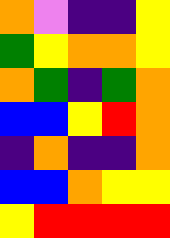[["orange", "violet", "indigo", "indigo", "yellow"], ["green", "yellow", "orange", "orange", "yellow"], ["orange", "green", "indigo", "green", "orange"], ["blue", "blue", "yellow", "red", "orange"], ["indigo", "orange", "indigo", "indigo", "orange"], ["blue", "blue", "orange", "yellow", "yellow"], ["yellow", "red", "red", "red", "red"]]